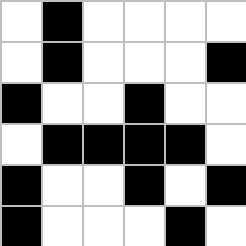[["white", "black", "white", "white", "white", "white"], ["white", "black", "white", "white", "white", "black"], ["black", "white", "white", "black", "white", "white"], ["white", "black", "black", "black", "black", "white"], ["black", "white", "white", "black", "white", "black"], ["black", "white", "white", "white", "black", "white"]]